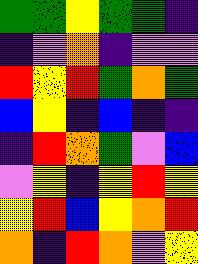[["green", "green", "yellow", "green", "green", "indigo"], ["indigo", "violet", "orange", "indigo", "violet", "violet"], ["red", "yellow", "red", "green", "orange", "green"], ["blue", "yellow", "indigo", "blue", "indigo", "indigo"], ["indigo", "red", "orange", "green", "violet", "blue"], ["violet", "yellow", "indigo", "yellow", "red", "yellow"], ["yellow", "red", "blue", "yellow", "orange", "red"], ["orange", "indigo", "red", "orange", "violet", "yellow"]]